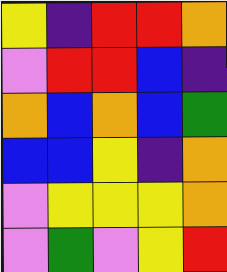[["yellow", "indigo", "red", "red", "orange"], ["violet", "red", "red", "blue", "indigo"], ["orange", "blue", "orange", "blue", "green"], ["blue", "blue", "yellow", "indigo", "orange"], ["violet", "yellow", "yellow", "yellow", "orange"], ["violet", "green", "violet", "yellow", "red"]]